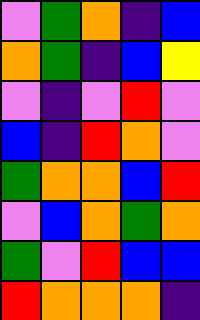[["violet", "green", "orange", "indigo", "blue"], ["orange", "green", "indigo", "blue", "yellow"], ["violet", "indigo", "violet", "red", "violet"], ["blue", "indigo", "red", "orange", "violet"], ["green", "orange", "orange", "blue", "red"], ["violet", "blue", "orange", "green", "orange"], ["green", "violet", "red", "blue", "blue"], ["red", "orange", "orange", "orange", "indigo"]]